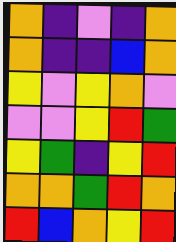[["orange", "indigo", "violet", "indigo", "orange"], ["orange", "indigo", "indigo", "blue", "orange"], ["yellow", "violet", "yellow", "orange", "violet"], ["violet", "violet", "yellow", "red", "green"], ["yellow", "green", "indigo", "yellow", "red"], ["orange", "orange", "green", "red", "orange"], ["red", "blue", "orange", "yellow", "red"]]